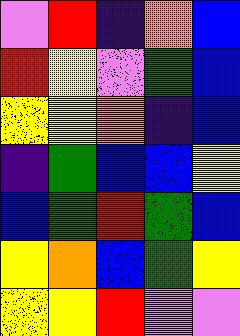[["violet", "red", "indigo", "orange", "blue"], ["red", "yellow", "violet", "green", "blue"], ["yellow", "yellow", "orange", "indigo", "blue"], ["indigo", "green", "blue", "blue", "yellow"], ["blue", "green", "red", "green", "blue"], ["yellow", "orange", "blue", "green", "yellow"], ["yellow", "yellow", "red", "violet", "violet"]]